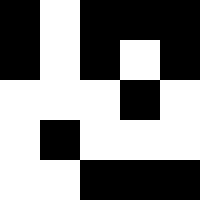[["black", "white", "black", "black", "black"], ["black", "white", "black", "white", "black"], ["white", "white", "white", "black", "white"], ["white", "black", "white", "white", "white"], ["white", "white", "black", "black", "black"]]